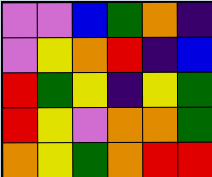[["violet", "violet", "blue", "green", "orange", "indigo"], ["violet", "yellow", "orange", "red", "indigo", "blue"], ["red", "green", "yellow", "indigo", "yellow", "green"], ["red", "yellow", "violet", "orange", "orange", "green"], ["orange", "yellow", "green", "orange", "red", "red"]]